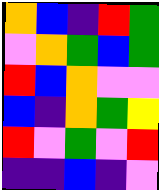[["orange", "blue", "indigo", "red", "green"], ["violet", "orange", "green", "blue", "green"], ["red", "blue", "orange", "violet", "violet"], ["blue", "indigo", "orange", "green", "yellow"], ["red", "violet", "green", "violet", "red"], ["indigo", "indigo", "blue", "indigo", "violet"]]